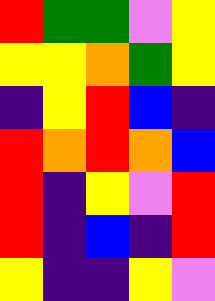[["red", "green", "green", "violet", "yellow"], ["yellow", "yellow", "orange", "green", "yellow"], ["indigo", "yellow", "red", "blue", "indigo"], ["red", "orange", "red", "orange", "blue"], ["red", "indigo", "yellow", "violet", "red"], ["red", "indigo", "blue", "indigo", "red"], ["yellow", "indigo", "indigo", "yellow", "violet"]]